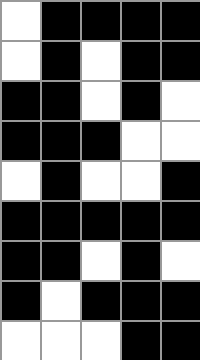[["white", "black", "black", "black", "black"], ["white", "black", "white", "black", "black"], ["black", "black", "white", "black", "white"], ["black", "black", "black", "white", "white"], ["white", "black", "white", "white", "black"], ["black", "black", "black", "black", "black"], ["black", "black", "white", "black", "white"], ["black", "white", "black", "black", "black"], ["white", "white", "white", "black", "black"]]